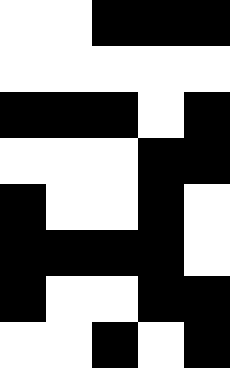[["white", "white", "black", "black", "black"], ["white", "white", "white", "white", "white"], ["black", "black", "black", "white", "black"], ["white", "white", "white", "black", "black"], ["black", "white", "white", "black", "white"], ["black", "black", "black", "black", "white"], ["black", "white", "white", "black", "black"], ["white", "white", "black", "white", "black"]]